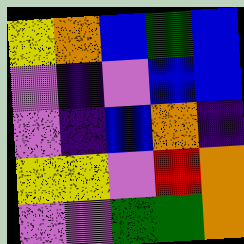[["yellow", "orange", "blue", "green", "blue"], ["violet", "indigo", "violet", "blue", "blue"], ["violet", "indigo", "blue", "orange", "indigo"], ["yellow", "yellow", "violet", "red", "orange"], ["violet", "violet", "green", "green", "orange"]]